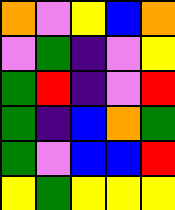[["orange", "violet", "yellow", "blue", "orange"], ["violet", "green", "indigo", "violet", "yellow"], ["green", "red", "indigo", "violet", "red"], ["green", "indigo", "blue", "orange", "green"], ["green", "violet", "blue", "blue", "red"], ["yellow", "green", "yellow", "yellow", "yellow"]]